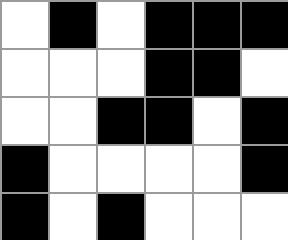[["white", "black", "white", "black", "black", "black"], ["white", "white", "white", "black", "black", "white"], ["white", "white", "black", "black", "white", "black"], ["black", "white", "white", "white", "white", "black"], ["black", "white", "black", "white", "white", "white"]]